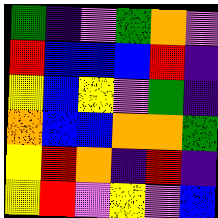[["green", "indigo", "violet", "green", "orange", "violet"], ["red", "blue", "blue", "blue", "red", "indigo"], ["yellow", "blue", "yellow", "violet", "green", "indigo"], ["orange", "blue", "blue", "orange", "orange", "green"], ["yellow", "red", "orange", "indigo", "red", "indigo"], ["yellow", "red", "violet", "yellow", "violet", "blue"]]